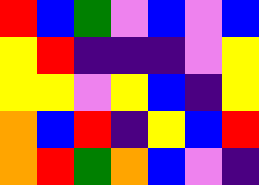[["red", "blue", "green", "violet", "blue", "violet", "blue"], ["yellow", "red", "indigo", "indigo", "indigo", "violet", "yellow"], ["yellow", "yellow", "violet", "yellow", "blue", "indigo", "yellow"], ["orange", "blue", "red", "indigo", "yellow", "blue", "red"], ["orange", "red", "green", "orange", "blue", "violet", "indigo"]]